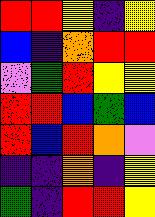[["red", "red", "yellow", "indigo", "yellow"], ["blue", "indigo", "orange", "red", "red"], ["violet", "green", "red", "yellow", "yellow"], ["red", "red", "blue", "green", "blue"], ["red", "blue", "red", "orange", "violet"], ["indigo", "indigo", "orange", "indigo", "yellow"], ["green", "indigo", "red", "red", "yellow"]]